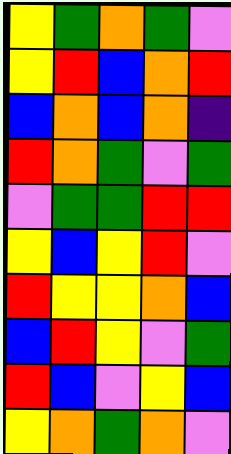[["yellow", "green", "orange", "green", "violet"], ["yellow", "red", "blue", "orange", "red"], ["blue", "orange", "blue", "orange", "indigo"], ["red", "orange", "green", "violet", "green"], ["violet", "green", "green", "red", "red"], ["yellow", "blue", "yellow", "red", "violet"], ["red", "yellow", "yellow", "orange", "blue"], ["blue", "red", "yellow", "violet", "green"], ["red", "blue", "violet", "yellow", "blue"], ["yellow", "orange", "green", "orange", "violet"]]